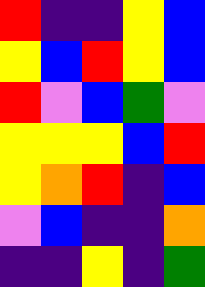[["red", "indigo", "indigo", "yellow", "blue"], ["yellow", "blue", "red", "yellow", "blue"], ["red", "violet", "blue", "green", "violet"], ["yellow", "yellow", "yellow", "blue", "red"], ["yellow", "orange", "red", "indigo", "blue"], ["violet", "blue", "indigo", "indigo", "orange"], ["indigo", "indigo", "yellow", "indigo", "green"]]